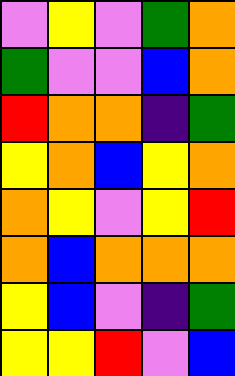[["violet", "yellow", "violet", "green", "orange"], ["green", "violet", "violet", "blue", "orange"], ["red", "orange", "orange", "indigo", "green"], ["yellow", "orange", "blue", "yellow", "orange"], ["orange", "yellow", "violet", "yellow", "red"], ["orange", "blue", "orange", "orange", "orange"], ["yellow", "blue", "violet", "indigo", "green"], ["yellow", "yellow", "red", "violet", "blue"]]